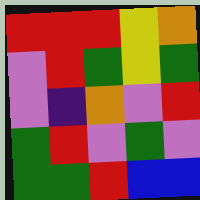[["red", "red", "red", "yellow", "orange"], ["violet", "red", "green", "yellow", "green"], ["violet", "indigo", "orange", "violet", "red"], ["green", "red", "violet", "green", "violet"], ["green", "green", "red", "blue", "blue"]]